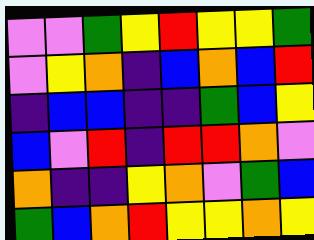[["violet", "violet", "green", "yellow", "red", "yellow", "yellow", "green"], ["violet", "yellow", "orange", "indigo", "blue", "orange", "blue", "red"], ["indigo", "blue", "blue", "indigo", "indigo", "green", "blue", "yellow"], ["blue", "violet", "red", "indigo", "red", "red", "orange", "violet"], ["orange", "indigo", "indigo", "yellow", "orange", "violet", "green", "blue"], ["green", "blue", "orange", "red", "yellow", "yellow", "orange", "yellow"]]